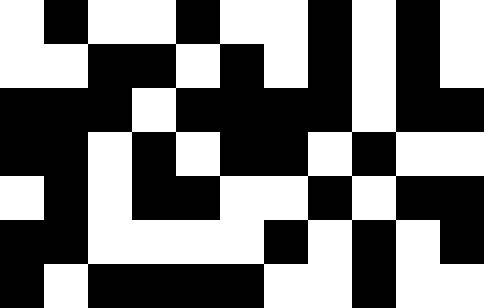[["white", "black", "white", "white", "black", "white", "white", "black", "white", "black", "white"], ["white", "white", "black", "black", "white", "black", "white", "black", "white", "black", "white"], ["black", "black", "black", "white", "black", "black", "black", "black", "white", "black", "black"], ["black", "black", "white", "black", "white", "black", "black", "white", "black", "white", "white"], ["white", "black", "white", "black", "black", "white", "white", "black", "white", "black", "black"], ["black", "black", "white", "white", "white", "white", "black", "white", "black", "white", "black"], ["black", "white", "black", "black", "black", "black", "white", "white", "black", "white", "white"]]